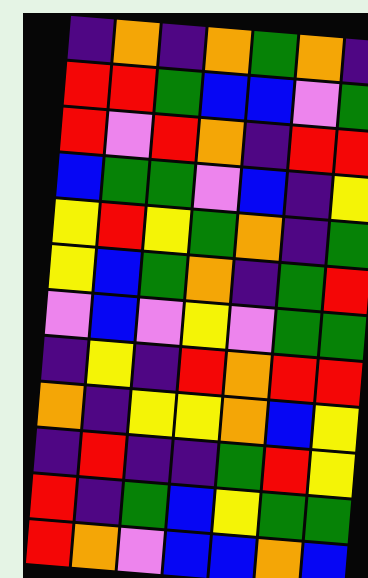[["indigo", "orange", "indigo", "orange", "green", "orange", "indigo"], ["red", "red", "green", "blue", "blue", "violet", "green"], ["red", "violet", "red", "orange", "indigo", "red", "red"], ["blue", "green", "green", "violet", "blue", "indigo", "yellow"], ["yellow", "red", "yellow", "green", "orange", "indigo", "green"], ["yellow", "blue", "green", "orange", "indigo", "green", "red"], ["violet", "blue", "violet", "yellow", "violet", "green", "green"], ["indigo", "yellow", "indigo", "red", "orange", "red", "red"], ["orange", "indigo", "yellow", "yellow", "orange", "blue", "yellow"], ["indigo", "red", "indigo", "indigo", "green", "red", "yellow"], ["red", "indigo", "green", "blue", "yellow", "green", "green"], ["red", "orange", "violet", "blue", "blue", "orange", "blue"]]